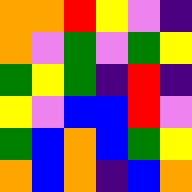[["orange", "orange", "red", "yellow", "violet", "indigo"], ["orange", "violet", "green", "violet", "green", "yellow"], ["green", "yellow", "green", "indigo", "red", "indigo"], ["yellow", "violet", "blue", "blue", "red", "violet"], ["green", "blue", "orange", "blue", "green", "yellow"], ["orange", "blue", "orange", "indigo", "blue", "orange"]]